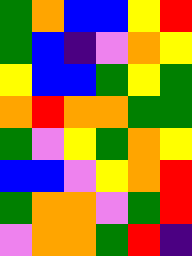[["green", "orange", "blue", "blue", "yellow", "red"], ["green", "blue", "indigo", "violet", "orange", "yellow"], ["yellow", "blue", "blue", "green", "yellow", "green"], ["orange", "red", "orange", "orange", "green", "green"], ["green", "violet", "yellow", "green", "orange", "yellow"], ["blue", "blue", "violet", "yellow", "orange", "red"], ["green", "orange", "orange", "violet", "green", "red"], ["violet", "orange", "orange", "green", "red", "indigo"]]